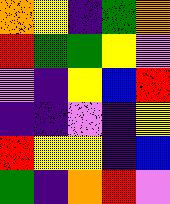[["orange", "yellow", "indigo", "green", "orange"], ["red", "green", "green", "yellow", "violet"], ["violet", "indigo", "yellow", "blue", "red"], ["indigo", "indigo", "violet", "indigo", "yellow"], ["red", "yellow", "yellow", "indigo", "blue"], ["green", "indigo", "orange", "red", "violet"]]